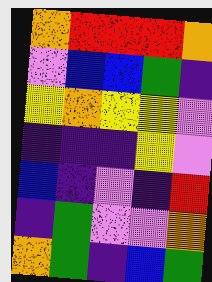[["orange", "red", "red", "red", "orange"], ["violet", "blue", "blue", "green", "indigo"], ["yellow", "orange", "yellow", "yellow", "violet"], ["indigo", "indigo", "indigo", "yellow", "violet"], ["blue", "indigo", "violet", "indigo", "red"], ["indigo", "green", "violet", "violet", "orange"], ["orange", "green", "indigo", "blue", "green"]]